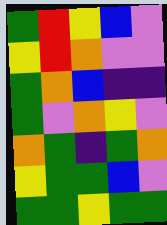[["green", "red", "yellow", "blue", "violet"], ["yellow", "red", "orange", "violet", "violet"], ["green", "orange", "blue", "indigo", "indigo"], ["green", "violet", "orange", "yellow", "violet"], ["orange", "green", "indigo", "green", "orange"], ["yellow", "green", "green", "blue", "violet"], ["green", "green", "yellow", "green", "green"]]